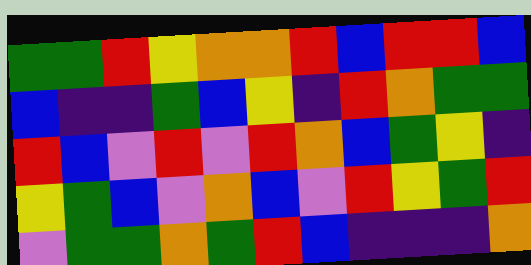[["green", "green", "red", "yellow", "orange", "orange", "red", "blue", "red", "red", "blue"], ["blue", "indigo", "indigo", "green", "blue", "yellow", "indigo", "red", "orange", "green", "green"], ["red", "blue", "violet", "red", "violet", "red", "orange", "blue", "green", "yellow", "indigo"], ["yellow", "green", "blue", "violet", "orange", "blue", "violet", "red", "yellow", "green", "red"], ["violet", "green", "green", "orange", "green", "red", "blue", "indigo", "indigo", "indigo", "orange"]]